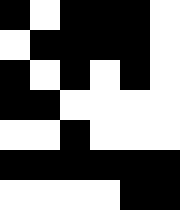[["black", "white", "black", "black", "black", "white"], ["white", "black", "black", "black", "black", "white"], ["black", "white", "black", "white", "black", "white"], ["black", "black", "white", "white", "white", "white"], ["white", "white", "black", "white", "white", "white"], ["black", "black", "black", "black", "black", "black"], ["white", "white", "white", "white", "black", "black"]]